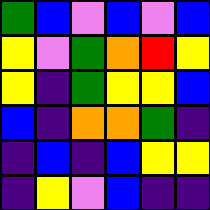[["green", "blue", "violet", "blue", "violet", "blue"], ["yellow", "violet", "green", "orange", "red", "yellow"], ["yellow", "indigo", "green", "yellow", "yellow", "blue"], ["blue", "indigo", "orange", "orange", "green", "indigo"], ["indigo", "blue", "indigo", "blue", "yellow", "yellow"], ["indigo", "yellow", "violet", "blue", "indigo", "indigo"]]